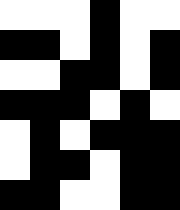[["white", "white", "white", "black", "white", "white"], ["black", "black", "white", "black", "white", "black"], ["white", "white", "black", "black", "white", "black"], ["black", "black", "black", "white", "black", "white"], ["white", "black", "white", "black", "black", "black"], ["white", "black", "black", "white", "black", "black"], ["black", "black", "white", "white", "black", "black"]]